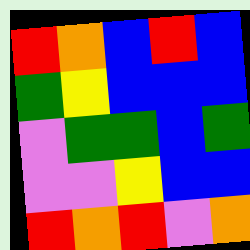[["red", "orange", "blue", "red", "blue"], ["green", "yellow", "blue", "blue", "blue"], ["violet", "green", "green", "blue", "green"], ["violet", "violet", "yellow", "blue", "blue"], ["red", "orange", "red", "violet", "orange"]]